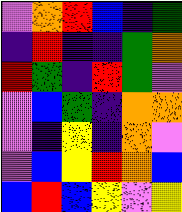[["violet", "orange", "red", "blue", "indigo", "green"], ["indigo", "red", "indigo", "indigo", "green", "orange"], ["red", "green", "indigo", "red", "green", "violet"], ["violet", "blue", "green", "indigo", "orange", "orange"], ["violet", "indigo", "yellow", "indigo", "orange", "violet"], ["violet", "blue", "yellow", "red", "orange", "blue"], ["blue", "red", "blue", "yellow", "violet", "yellow"]]